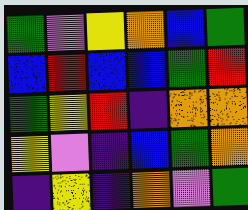[["green", "violet", "yellow", "orange", "blue", "green"], ["blue", "red", "blue", "blue", "green", "red"], ["green", "yellow", "red", "indigo", "orange", "orange"], ["yellow", "violet", "indigo", "blue", "green", "orange"], ["indigo", "yellow", "indigo", "orange", "violet", "green"]]